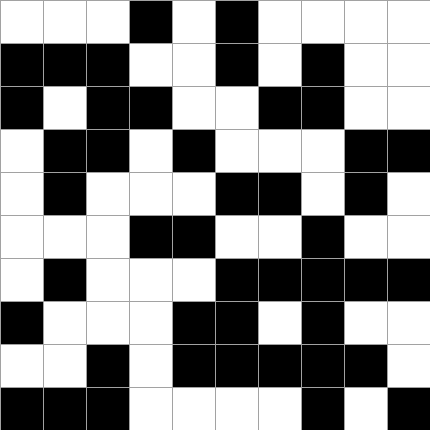[["white", "white", "white", "black", "white", "black", "white", "white", "white", "white"], ["black", "black", "black", "white", "white", "black", "white", "black", "white", "white"], ["black", "white", "black", "black", "white", "white", "black", "black", "white", "white"], ["white", "black", "black", "white", "black", "white", "white", "white", "black", "black"], ["white", "black", "white", "white", "white", "black", "black", "white", "black", "white"], ["white", "white", "white", "black", "black", "white", "white", "black", "white", "white"], ["white", "black", "white", "white", "white", "black", "black", "black", "black", "black"], ["black", "white", "white", "white", "black", "black", "white", "black", "white", "white"], ["white", "white", "black", "white", "black", "black", "black", "black", "black", "white"], ["black", "black", "black", "white", "white", "white", "white", "black", "white", "black"]]